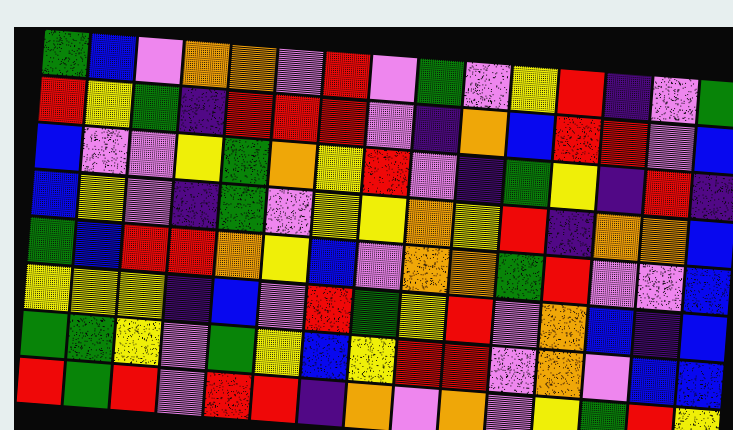[["green", "blue", "violet", "orange", "orange", "violet", "red", "violet", "green", "violet", "yellow", "red", "indigo", "violet", "green"], ["red", "yellow", "green", "indigo", "red", "red", "red", "violet", "indigo", "orange", "blue", "red", "red", "violet", "blue"], ["blue", "violet", "violet", "yellow", "green", "orange", "yellow", "red", "violet", "indigo", "green", "yellow", "indigo", "red", "indigo"], ["blue", "yellow", "violet", "indigo", "green", "violet", "yellow", "yellow", "orange", "yellow", "red", "indigo", "orange", "orange", "blue"], ["green", "blue", "red", "red", "orange", "yellow", "blue", "violet", "orange", "orange", "green", "red", "violet", "violet", "blue"], ["yellow", "yellow", "yellow", "indigo", "blue", "violet", "red", "green", "yellow", "red", "violet", "orange", "blue", "indigo", "blue"], ["green", "green", "yellow", "violet", "green", "yellow", "blue", "yellow", "red", "red", "violet", "orange", "violet", "blue", "blue"], ["red", "green", "red", "violet", "red", "red", "indigo", "orange", "violet", "orange", "violet", "yellow", "green", "red", "yellow"]]